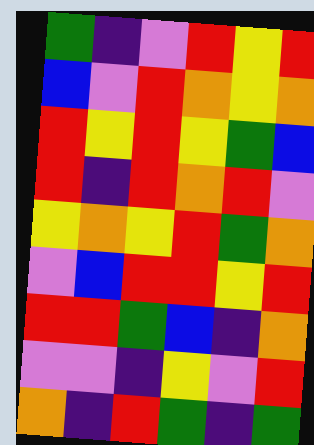[["green", "indigo", "violet", "red", "yellow", "red"], ["blue", "violet", "red", "orange", "yellow", "orange"], ["red", "yellow", "red", "yellow", "green", "blue"], ["red", "indigo", "red", "orange", "red", "violet"], ["yellow", "orange", "yellow", "red", "green", "orange"], ["violet", "blue", "red", "red", "yellow", "red"], ["red", "red", "green", "blue", "indigo", "orange"], ["violet", "violet", "indigo", "yellow", "violet", "red"], ["orange", "indigo", "red", "green", "indigo", "green"]]